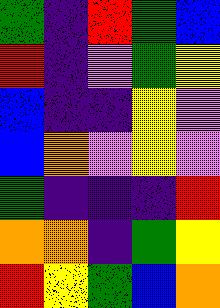[["green", "indigo", "red", "green", "blue"], ["red", "indigo", "violet", "green", "yellow"], ["blue", "indigo", "indigo", "yellow", "violet"], ["blue", "orange", "violet", "yellow", "violet"], ["green", "indigo", "indigo", "indigo", "red"], ["orange", "orange", "indigo", "green", "yellow"], ["red", "yellow", "green", "blue", "orange"]]